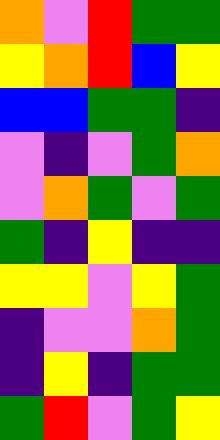[["orange", "violet", "red", "green", "green"], ["yellow", "orange", "red", "blue", "yellow"], ["blue", "blue", "green", "green", "indigo"], ["violet", "indigo", "violet", "green", "orange"], ["violet", "orange", "green", "violet", "green"], ["green", "indigo", "yellow", "indigo", "indigo"], ["yellow", "yellow", "violet", "yellow", "green"], ["indigo", "violet", "violet", "orange", "green"], ["indigo", "yellow", "indigo", "green", "green"], ["green", "red", "violet", "green", "yellow"]]